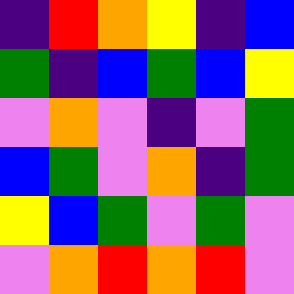[["indigo", "red", "orange", "yellow", "indigo", "blue"], ["green", "indigo", "blue", "green", "blue", "yellow"], ["violet", "orange", "violet", "indigo", "violet", "green"], ["blue", "green", "violet", "orange", "indigo", "green"], ["yellow", "blue", "green", "violet", "green", "violet"], ["violet", "orange", "red", "orange", "red", "violet"]]